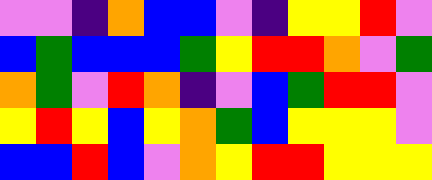[["violet", "violet", "indigo", "orange", "blue", "blue", "violet", "indigo", "yellow", "yellow", "red", "violet"], ["blue", "green", "blue", "blue", "blue", "green", "yellow", "red", "red", "orange", "violet", "green"], ["orange", "green", "violet", "red", "orange", "indigo", "violet", "blue", "green", "red", "red", "violet"], ["yellow", "red", "yellow", "blue", "yellow", "orange", "green", "blue", "yellow", "yellow", "yellow", "violet"], ["blue", "blue", "red", "blue", "violet", "orange", "yellow", "red", "red", "yellow", "yellow", "yellow"]]